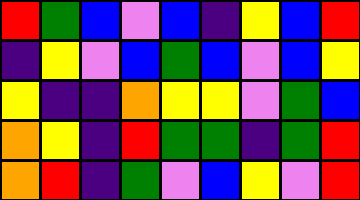[["red", "green", "blue", "violet", "blue", "indigo", "yellow", "blue", "red"], ["indigo", "yellow", "violet", "blue", "green", "blue", "violet", "blue", "yellow"], ["yellow", "indigo", "indigo", "orange", "yellow", "yellow", "violet", "green", "blue"], ["orange", "yellow", "indigo", "red", "green", "green", "indigo", "green", "red"], ["orange", "red", "indigo", "green", "violet", "blue", "yellow", "violet", "red"]]